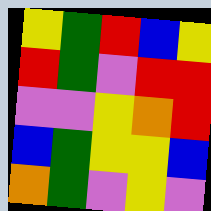[["yellow", "green", "red", "blue", "yellow"], ["red", "green", "violet", "red", "red"], ["violet", "violet", "yellow", "orange", "red"], ["blue", "green", "yellow", "yellow", "blue"], ["orange", "green", "violet", "yellow", "violet"]]